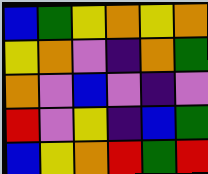[["blue", "green", "yellow", "orange", "yellow", "orange"], ["yellow", "orange", "violet", "indigo", "orange", "green"], ["orange", "violet", "blue", "violet", "indigo", "violet"], ["red", "violet", "yellow", "indigo", "blue", "green"], ["blue", "yellow", "orange", "red", "green", "red"]]